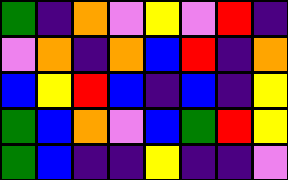[["green", "indigo", "orange", "violet", "yellow", "violet", "red", "indigo"], ["violet", "orange", "indigo", "orange", "blue", "red", "indigo", "orange"], ["blue", "yellow", "red", "blue", "indigo", "blue", "indigo", "yellow"], ["green", "blue", "orange", "violet", "blue", "green", "red", "yellow"], ["green", "blue", "indigo", "indigo", "yellow", "indigo", "indigo", "violet"]]